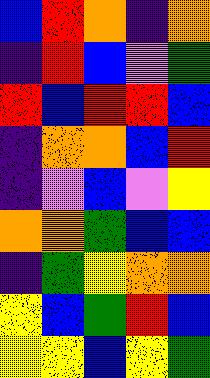[["blue", "red", "orange", "indigo", "orange"], ["indigo", "red", "blue", "violet", "green"], ["red", "blue", "red", "red", "blue"], ["indigo", "orange", "orange", "blue", "red"], ["indigo", "violet", "blue", "violet", "yellow"], ["orange", "orange", "green", "blue", "blue"], ["indigo", "green", "yellow", "orange", "orange"], ["yellow", "blue", "green", "red", "blue"], ["yellow", "yellow", "blue", "yellow", "green"]]